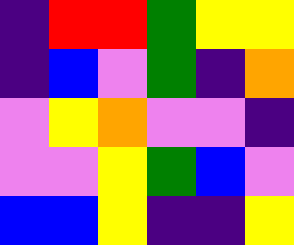[["indigo", "red", "red", "green", "yellow", "yellow"], ["indigo", "blue", "violet", "green", "indigo", "orange"], ["violet", "yellow", "orange", "violet", "violet", "indigo"], ["violet", "violet", "yellow", "green", "blue", "violet"], ["blue", "blue", "yellow", "indigo", "indigo", "yellow"]]